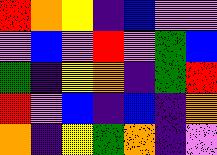[["red", "orange", "yellow", "indigo", "blue", "violet", "violet"], ["violet", "blue", "violet", "red", "violet", "green", "blue"], ["green", "indigo", "yellow", "orange", "indigo", "green", "red"], ["red", "violet", "blue", "indigo", "blue", "indigo", "orange"], ["orange", "indigo", "yellow", "green", "orange", "indigo", "violet"]]